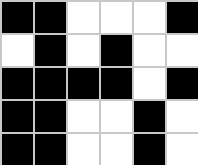[["black", "black", "white", "white", "white", "black"], ["white", "black", "white", "black", "white", "white"], ["black", "black", "black", "black", "white", "black"], ["black", "black", "white", "white", "black", "white"], ["black", "black", "white", "white", "black", "white"]]